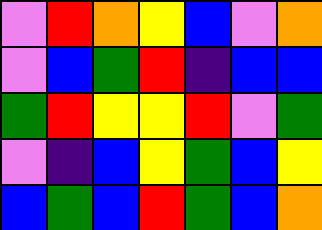[["violet", "red", "orange", "yellow", "blue", "violet", "orange"], ["violet", "blue", "green", "red", "indigo", "blue", "blue"], ["green", "red", "yellow", "yellow", "red", "violet", "green"], ["violet", "indigo", "blue", "yellow", "green", "blue", "yellow"], ["blue", "green", "blue", "red", "green", "blue", "orange"]]